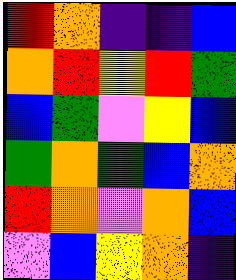[["red", "orange", "indigo", "indigo", "blue"], ["orange", "red", "yellow", "red", "green"], ["blue", "green", "violet", "yellow", "blue"], ["green", "orange", "green", "blue", "orange"], ["red", "orange", "violet", "orange", "blue"], ["violet", "blue", "yellow", "orange", "indigo"]]